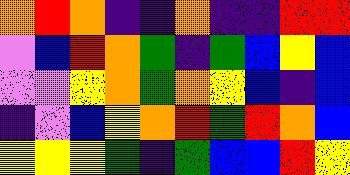[["orange", "red", "orange", "indigo", "indigo", "orange", "indigo", "indigo", "red", "red"], ["violet", "blue", "red", "orange", "green", "indigo", "green", "blue", "yellow", "blue"], ["violet", "violet", "yellow", "orange", "green", "orange", "yellow", "blue", "indigo", "blue"], ["indigo", "violet", "blue", "yellow", "orange", "red", "green", "red", "orange", "blue"], ["yellow", "yellow", "yellow", "green", "indigo", "green", "blue", "blue", "red", "yellow"]]